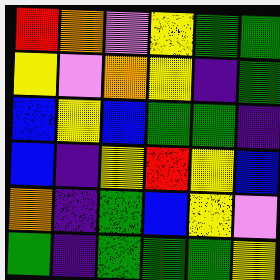[["red", "orange", "violet", "yellow", "green", "green"], ["yellow", "violet", "orange", "yellow", "indigo", "green"], ["blue", "yellow", "blue", "green", "green", "indigo"], ["blue", "indigo", "yellow", "red", "yellow", "blue"], ["orange", "indigo", "green", "blue", "yellow", "violet"], ["green", "indigo", "green", "green", "green", "yellow"]]